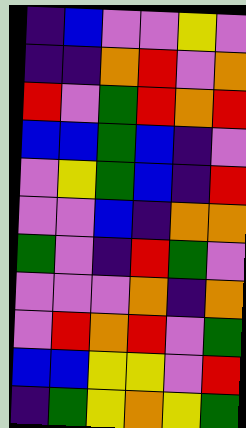[["indigo", "blue", "violet", "violet", "yellow", "violet"], ["indigo", "indigo", "orange", "red", "violet", "orange"], ["red", "violet", "green", "red", "orange", "red"], ["blue", "blue", "green", "blue", "indigo", "violet"], ["violet", "yellow", "green", "blue", "indigo", "red"], ["violet", "violet", "blue", "indigo", "orange", "orange"], ["green", "violet", "indigo", "red", "green", "violet"], ["violet", "violet", "violet", "orange", "indigo", "orange"], ["violet", "red", "orange", "red", "violet", "green"], ["blue", "blue", "yellow", "yellow", "violet", "red"], ["indigo", "green", "yellow", "orange", "yellow", "green"]]